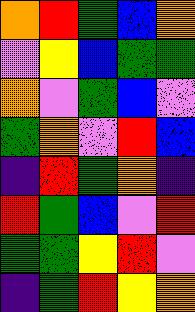[["orange", "red", "green", "blue", "orange"], ["violet", "yellow", "blue", "green", "green"], ["orange", "violet", "green", "blue", "violet"], ["green", "orange", "violet", "red", "blue"], ["indigo", "red", "green", "orange", "indigo"], ["red", "green", "blue", "violet", "red"], ["green", "green", "yellow", "red", "violet"], ["indigo", "green", "red", "yellow", "orange"]]